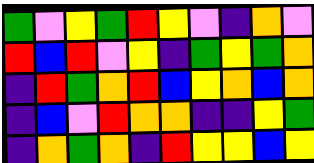[["green", "violet", "yellow", "green", "red", "yellow", "violet", "indigo", "orange", "violet"], ["red", "blue", "red", "violet", "yellow", "indigo", "green", "yellow", "green", "orange"], ["indigo", "red", "green", "orange", "red", "blue", "yellow", "orange", "blue", "orange"], ["indigo", "blue", "violet", "red", "orange", "orange", "indigo", "indigo", "yellow", "green"], ["indigo", "orange", "green", "orange", "indigo", "red", "yellow", "yellow", "blue", "yellow"]]